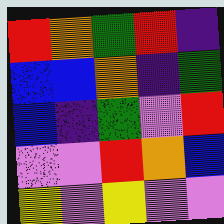[["red", "orange", "green", "red", "indigo"], ["blue", "blue", "orange", "indigo", "green"], ["blue", "indigo", "green", "violet", "red"], ["violet", "violet", "red", "orange", "blue"], ["yellow", "violet", "yellow", "violet", "violet"]]